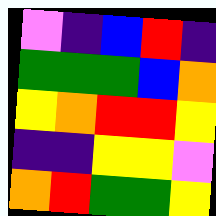[["violet", "indigo", "blue", "red", "indigo"], ["green", "green", "green", "blue", "orange"], ["yellow", "orange", "red", "red", "yellow"], ["indigo", "indigo", "yellow", "yellow", "violet"], ["orange", "red", "green", "green", "yellow"]]